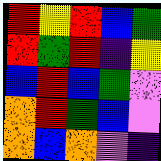[["red", "yellow", "red", "blue", "green"], ["red", "green", "red", "indigo", "yellow"], ["blue", "red", "blue", "green", "violet"], ["orange", "red", "green", "blue", "violet"], ["orange", "blue", "orange", "violet", "indigo"]]